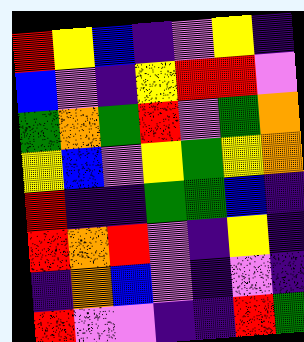[["red", "yellow", "blue", "indigo", "violet", "yellow", "indigo"], ["blue", "violet", "indigo", "yellow", "red", "red", "violet"], ["green", "orange", "green", "red", "violet", "green", "orange"], ["yellow", "blue", "violet", "yellow", "green", "yellow", "orange"], ["red", "indigo", "indigo", "green", "green", "blue", "indigo"], ["red", "orange", "red", "violet", "indigo", "yellow", "indigo"], ["indigo", "orange", "blue", "violet", "indigo", "violet", "indigo"], ["red", "violet", "violet", "indigo", "indigo", "red", "green"]]